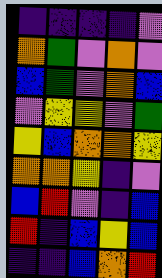[["indigo", "indigo", "indigo", "indigo", "violet"], ["orange", "green", "violet", "orange", "violet"], ["blue", "green", "violet", "orange", "blue"], ["violet", "yellow", "yellow", "violet", "green"], ["yellow", "blue", "orange", "orange", "yellow"], ["orange", "orange", "yellow", "indigo", "violet"], ["blue", "red", "violet", "indigo", "blue"], ["red", "indigo", "blue", "yellow", "blue"], ["indigo", "indigo", "blue", "orange", "red"]]